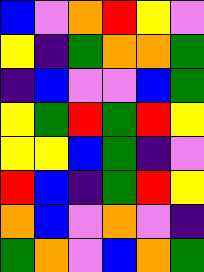[["blue", "violet", "orange", "red", "yellow", "violet"], ["yellow", "indigo", "green", "orange", "orange", "green"], ["indigo", "blue", "violet", "violet", "blue", "green"], ["yellow", "green", "red", "green", "red", "yellow"], ["yellow", "yellow", "blue", "green", "indigo", "violet"], ["red", "blue", "indigo", "green", "red", "yellow"], ["orange", "blue", "violet", "orange", "violet", "indigo"], ["green", "orange", "violet", "blue", "orange", "green"]]